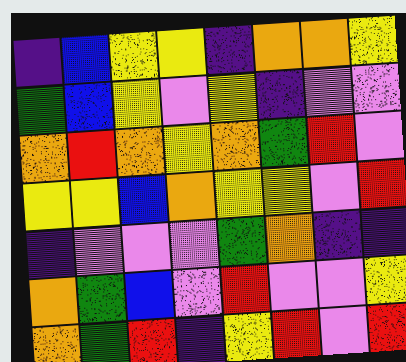[["indigo", "blue", "yellow", "yellow", "indigo", "orange", "orange", "yellow"], ["green", "blue", "yellow", "violet", "yellow", "indigo", "violet", "violet"], ["orange", "red", "orange", "yellow", "orange", "green", "red", "violet"], ["yellow", "yellow", "blue", "orange", "yellow", "yellow", "violet", "red"], ["indigo", "violet", "violet", "violet", "green", "orange", "indigo", "indigo"], ["orange", "green", "blue", "violet", "red", "violet", "violet", "yellow"], ["orange", "green", "red", "indigo", "yellow", "red", "violet", "red"]]